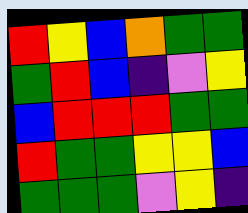[["red", "yellow", "blue", "orange", "green", "green"], ["green", "red", "blue", "indigo", "violet", "yellow"], ["blue", "red", "red", "red", "green", "green"], ["red", "green", "green", "yellow", "yellow", "blue"], ["green", "green", "green", "violet", "yellow", "indigo"]]